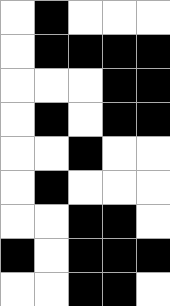[["white", "black", "white", "white", "white"], ["white", "black", "black", "black", "black"], ["white", "white", "white", "black", "black"], ["white", "black", "white", "black", "black"], ["white", "white", "black", "white", "white"], ["white", "black", "white", "white", "white"], ["white", "white", "black", "black", "white"], ["black", "white", "black", "black", "black"], ["white", "white", "black", "black", "white"]]